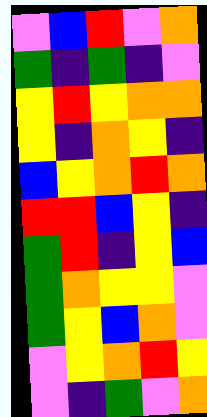[["violet", "blue", "red", "violet", "orange"], ["green", "indigo", "green", "indigo", "violet"], ["yellow", "red", "yellow", "orange", "orange"], ["yellow", "indigo", "orange", "yellow", "indigo"], ["blue", "yellow", "orange", "red", "orange"], ["red", "red", "blue", "yellow", "indigo"], ["green", "red", "indigo", "yellow", "blue"], ["green", "orange", "yellow", "yellow", "violet"], ["green", "yellow", "blue", "orange", "violet"], ["violet", "yellow", "orange", "red", "yellow"], ["violet", "indigo", "green", "violet", "orange"]]